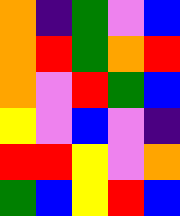[["orange", "indigo", "green", "violet", "blue"], ["orange", "red", "green", "orange", "red"], ["orange", "violet", "red", "green", "blue"], ["yellow", "violet", "blue", "violet", "indigo"], ["red", "red", "yellow", "violet", "orange"], ["green", "blue", "yellow", "red", "blue"]]